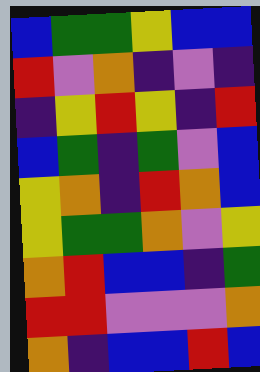[["blue", "green", "green", "yellow", "blue", "blue"], ["red", "violet", "orange", "indigo", "violet", "indigo"], ["indigo", "yellow", "red", "yellow", "indigo", "red"], ["blue", "green", "indigo", "green", "violet", "blue"], ["yellow", "orange", "indigo", "red", "orange", "blue"], ["yellow", "green", "green", "orange", "violet", "yellow"], ["orange", "red", "blue", "blue", "indigo", "green"], ["red", "red", "violet", "violet", "violet", "orange"], ["orange", "indigo", "blue", "blue", "red", "blue"]]